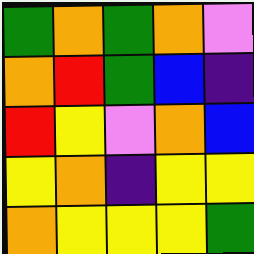[["green", "orange", "green", "orange", "violet"], ["orange", "red", "green", "blue", "indigo"], ["red", "yellow", "violet", "orange", "blue"], ["yellow", "orange", "indigo", "yellow", "yellow"], ["orange", "yellow", "yellow", "yellow", "green"]]